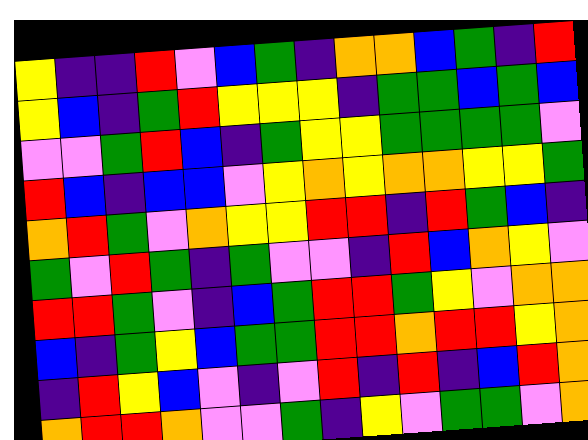[["yellow", "indigo", "indigo", "red", "violet", "blue", "green", "indigo", "orange", "orange", "blue", "green", "indigo", "red"], ["yellow", "blue", "indigo", "green", "red", "yellow", "yellow", "yellow", "indigo", "green", "green", "blue", "green", "blue"], ["violet", "violet", "green", "red", "blue", "indigo", "green", "yellow", "yellow", "green", "green", "green", "green", "violet"], ["red", "blue", "indigo", "blue", "blue", "violet", "yellow", "orange", "yellow", "orange", "orange", "yellow", "yellow", "green"], ["orange", "red", "green", "violet", "orange", "yellow", "yellow", "red", "red", "indigo", "red", "green", "blue", "indigo"], ["green", "violet", "red", "green", "indigo", "green", "violet", "violet", "indigo", "red", "blue", "orange", "yellow", "violet"], ["red", "red", "green", "violet", "indigo", "blue", "green", "red", "red", "green", "yellow", "violet", "orange", "orange"], ["blue", "indigo", "green", "yellow", "blue", "green", "green", "red", "red", "orange", "red", "red", "yellow", "orange"], ["indigo", "red", "yellow", "blue", "violet", "indigo", "violet", "red", "indigo", "red", "indigo", "blue", "red", "orange"], ["orange", "red", "red", "orange", "violet", "violet", "green", "indigo", "yellow", "violet", "green", "green", "violet", "orange"]]